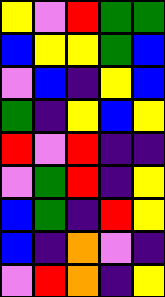[["yellow", "violet", "red", "green", "green"], ["blue", "yellow", "yellow", "green", "blue"], ["violet", "blue", "indigo", "yellow", "blue"], ["green", "indigo", "yellow", "blue", "yellow"], ["red", "violet", "red", "indigo", "indigo"], ["violet", "green", "red", "indigo", "yellow"], ["blue", "green", "indigo", "red", "yellow"], ["blue", "indigo", "orange", "violet", "indigo"], ["violet", "red", "orange", "indigo", "yellow"]]